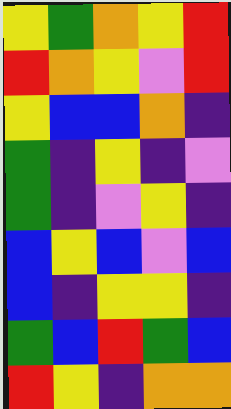[["yellow", "green", "orange", "yellow", "red"], ["red", "orange", "yellow", "violet", "red"], ["yellow", "blue", "blue", "orange", "indigo"], ["green", "indigo", "yellow", "indigo", "violet"], ["green", "indigo", "violet", "yellow", "indigo"], ["blue", "yellow", "blue", "violet", "blue"], ["blue", "indigo", "yellow", "yellow", "indigo"], ["green", "blue", "red", "green", "blue"], ["red", "yellow", "indigo", "orange", "orange"]]